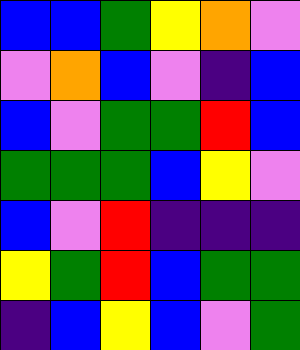[["blue", "blue", "green", "yellow", "orange", "violet"], ["violet", "orange", "blue", "violet", "indigo", "blue"], ["blue", "violet", "green", "green", "red", "blue"], ["green", "green", "green", "blue", "yellow", "violet"], ["blue", "violet", "red", "indigo", "indigo", "indigo"], ["yellow", "green", "red", "blue", "green", "green"], ["indigo", "blue", "yellow", "blue", "violet", "green"]]